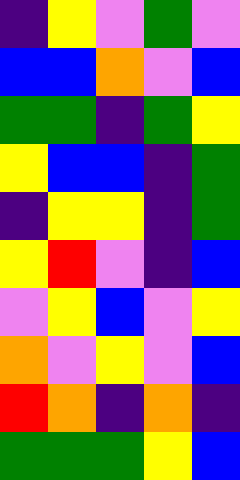[["indigo", "yellow", "violet", "green", "violet"], ["blue", "blue", "orange", "violet", "blue"], ["green", "green", "indigo", "green", "yellow"], ["yellow", "blue", "blue", "indigo", "green"], ["indigo", "yellow", "yellow", "indigo", "green"], ["yellow", "red", "violet", "indigo", "blue"], ["violet", "yellow", "blue", "violet", "yellow"], ["orange", "violet", "yellow", "violet", "blue"], ["red", "orange", "indigo", "orange", "indigo"], ["green", "green", "green", "yellow", "blue"]]